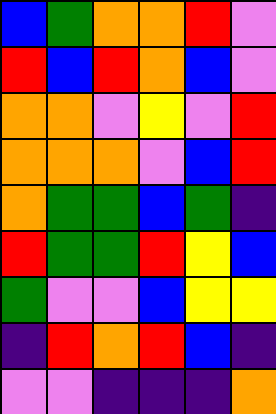[["blue", "green", "orange", "orange", "red", "violet"], ["red", "blue", "red", "orange", "blue", "violet"], ["orange", "orange", "violet", "yellow", "violet", "red"], ["orange", "orange", "orange", "violet", "blue", "red"], ["orange", "green", "green", "blue", "green", "indigo"], ["red", "green", "green", "red", "yellow", "blue"], ["green", "violet", "violet", "blue", "yellow", "yellow"], ["indigo", "red", "orange", "red", "blue", "indigo"], ["violet", "violet", "indigo", "indigo", "indigo", "orange"]]